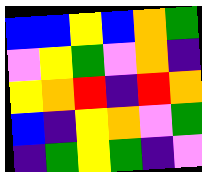[["blue", "blue", "yellow", "blue", "orange", "green"], ["violet", "yellow", "green", "violet", "orange", "indigo"], ["yellow", "orange", "red", "indigo", "red", "orange"], ["blue", "indigo", "yellow", "orange", "violet", "green"], ["indigo", "green", "yellow", "green", "indigo", "violet"]]